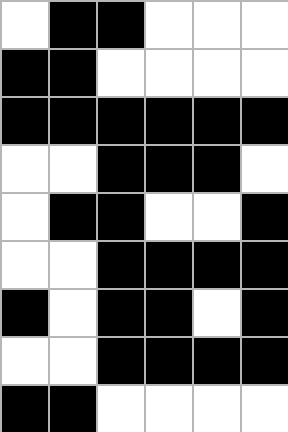[["white", "black", "black", "white", "white", "white"], ["black", "black", "white", "white", "white", "white"], ["black", "black", "black", "black", "black", "black"], ["white", "white", "black", "black", "black", "white"], ["white", "black", "black", "white", "white", "black"], ["white", "white", "black", "black", "black", "black"], ["black", "white", "black", "black", "white", "black"], ["white", "white", "black", "black", "black", "black"], ["black", "black", "white", "white", "white", "white"]]